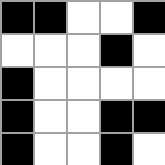[["black", "black", "white", "white", "black"], ["white", "white", "white", "black", "white"], ["black", "white", "white", "white", "white"], ["black", "white", "white", "black", "black"], ["black", "white", "white", "black", "white"]]